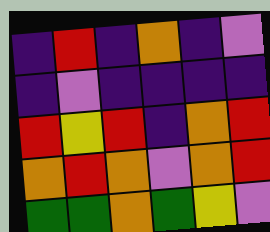[["indigo", "red", "indigo", "orange", "indigo", "violet"], ["indigo", "violet", "indigo", "indigo", "indigo", "indigo"], ["red", "yellow", "red", "indigo", "orange", "red"], ["orange", "red", "orange", "violet", "orange", "red"], ["green", "green", "orange", "green", "yellow", "violet"]]